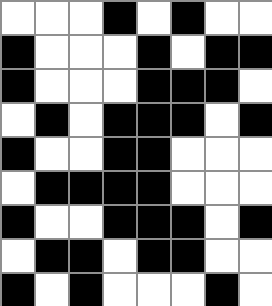[["white", "white", "white", "black", "white", "black", "white", "white"], ["black", "white", "white", "white", "black", "white", "black", "black"], ["black", "white", "white", "white", "black", "black", "black", "white"], ["white", "black", "white", "black", "black", "black", "white", "black"], ["black", "white", "white", "black", "black", "white", "white", "white"], ["white", "black", "black", "black", "black", "white", "white", "white"], ["black", "white", "white", "black", "black", "black", "white", "black"], ["white", "black", "black", "white", "black", "black", "white", "white"], ["black", "white", "black", "white", "white", "white", "black", "white"]]